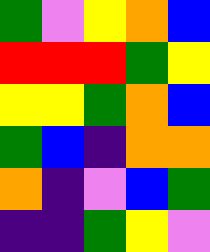[["green", "violet", "yellow", "orange", "blue"], ["red", "red", "red", "green", "yellow"], ["yellow", "yellow", "green", "orange", "blue"], ["green", "blue", "indigo", "orange", "orange"], ["orange", "indigo", "violet", "blue", "green"], ["indigo", "indigo", "green", "yellow", "violet"]]